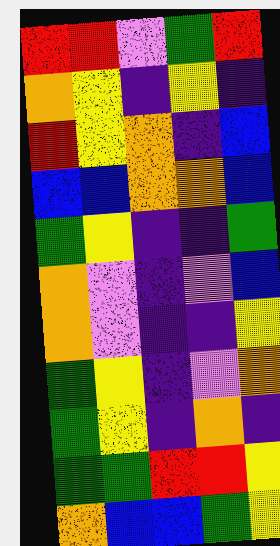[["red", "red", "violet", "green", "red"], ["orange", "yellow", "indigo", "yellow", "indigo"], ["red", "yellow", "orange", "indigo", "blue"], ["blue", "blue", "orange", "orange", "blue"], ["green", "yellow", "indigo", "indigo", "green"], ["orange", "violet", "indigo", "violet", "blue"], ["orange", "violet", "indigo", "indigo", "yellow"], ["green", "yellow", "indigo", "violet", "orange"], ["green", "yellow", "indigo", "orange", "indigo"], ["green", "green", "red", "red", "yellow"], ["orange", "blue", "blue", "green", "yellow"]]